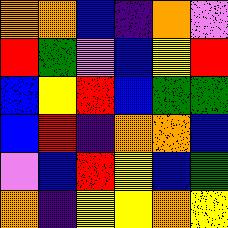[["orange", "orange", "blue", "indigo", "orange", "violet"], ["red", "green", "violet", "blue", "yellow", "red"], ["blue", "yellow", "red", "blue", "green", "green"], ["blue", "red", "indigo", "orange", "orange", "blue"], ["violet", "blue", "red", "yellow", "blue", "green"], ["orange", "indigo", "yellow", "yellow", "orange", "yellow"]]